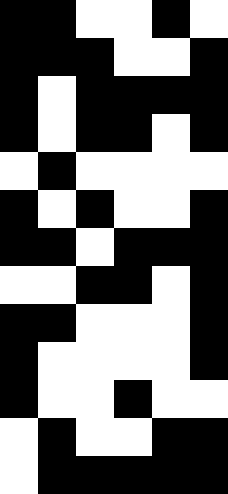[["black", "black", "white", "white", "black", "white"], ["black", "black", "black", "white", "white", "black"], ["black", "white", "black", "black", "black", "black"], ["black", "white", "black", "black", "white", "black"], ["white", "black", "white", "white", "white", "white"], ["black", "white", "black", "white", "white", "black"], ["black", "black", "white", "black", "black", "black"], ["white", "white", "black", "black", "white", "black"], ["black", "black", "white", "white", "white", "black"], ["black", "white", "white", "white", "white", "black"], ["black", "white", "white", "black", "white", "white"], ["white", "black", "white", "white", "black", "black"], ["white", "black", "black", "black", "black", "black"]]